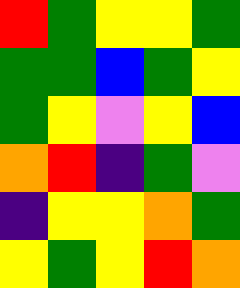[["red", "green", "yellow", "yellow", "green"], ["green", "green", "blue", "green", "yellow"], ["green", "yellow", "violet", "yellow", "blue"], ["orange", "red", "indigo", "green", "violet"], ["indigo", "yellow", "yellow", "orange", "green"], ["yellow", "green", "yellow", "red", "orange"]]